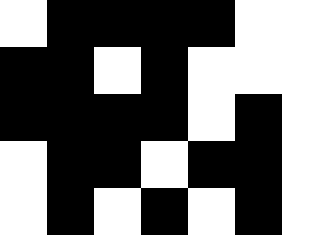[["white", "black", "black", "black", "black", "white", "white"], ["black", "black", "white", "black", "white", "white", "white"], ["black", "black", "black", "black", "white", "black", "white"], ["white", "black", "black", "white", "black", "black", "white"], ["white", "black", "white", "black", "white", "black", "white"]]